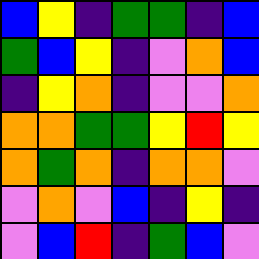[["blue", "yellow", "indigo", "green", "green", "indigo", "blue"], ["green", "blue", "yellow", "indigo", "violet", "orange", "blue"], ["indigo", "yellow", "orange", "indigo", "violet", "violet", "orange"], ["orange", "orange", "green", "green", "yellow", "red", "yellow"], ["orange", "green", "orange", "indigo", "orange", "orange", "violet"], ["violet", "orange", "violet", "blue", "indigo", "yellow", "indigo"], ["violet", "blue", "red", "indigo", "green", "blue", "violet"]]